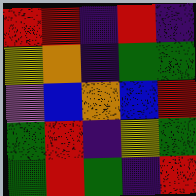[["red", "red", "indigo", "red", "indigo"], ["yellow", "orange", "indigo", "green", "green"], ["violet", "blue", "orange", "blue", "red"], ["green", "red", "indigo", "yellow", "green"], ["green", "red", "green", "indigo", "red"]]